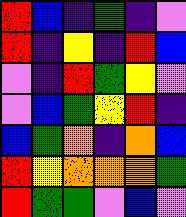[["red", "blue", "indigo", "green", "indigo", "violet"], ["red", "indigo", "yellow", "indigo", "red", "blue"], ["violet", "indigo", "red", "green", "yellow", "violet"], ["violet", "blue", "green", "yellow", "red", "indigo"], ["blue", "green", "orange", "indigo", "orange", "blue"], ["red", "yellow", "orange", "orange", "orange", "green"], ["red", "green", "green", "violet", "blue", "violet"]]